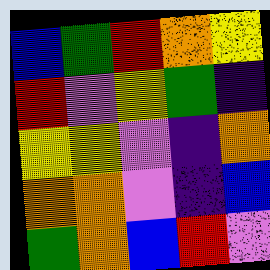[["blue", "green", "red", "orange", "yellow"], ["red", "violet", "yellow", "green", "indigo"], ["yellow", "yellow", "violet", "indigo", "orange"], ["orange", "orange", "violet", "indigo", "blue"], ["green", "orange", "blue", "red", "violet"]]